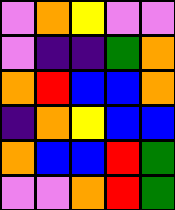[["violet", "orange", "yellow", "violet", "violet"], ["violet", "indigo", "indigo", "green", "orange"], ["orange", "red", "blue", "blue", "orange"], ["indigo", "orange", "yellow", "blue", "blue"], ["orange", "blue", "blue", "red", "green"], ["violet", "violet", "orange", "red", "green"]]